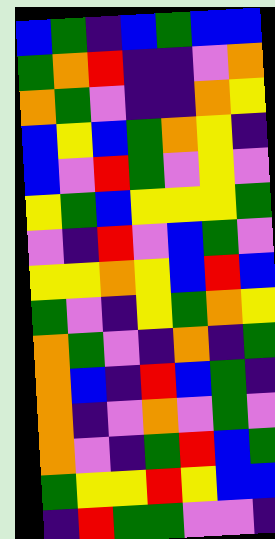[["blue", "green", "indigo", "blue", "green", "blue", "blue"], ["green", "orange", "red", "indigo", "indigo", "violet", "orange"], ["orange", "green", "violet", "indigo", "indigo", "orange", "yellow"], ["blue", "yellow", "blue", "green", "orange", "yellow", "indigo"], ["blue", "violet", "red", "green", "violet", "yellow", "violet"], ["yellow", "green", "blue", "yellow", "yellow", "yellow", "green"], ["violet", "indigo", "red", "violet", "blue", "green", "violet"], ["yellow", "yellow", "orange", "yellow", "blue", "red", "blue"], ["green", "violet", "indigo", "yellow", "green", "orange", "yellow"], ["orange", "green", "violet", "indigo", "orange", "indigo", "green"], ["orange", "blue", "indigo", "red", "blue", "green", "indigo"], ["orange", "indigo", "violet", "orange", "violet", "green", "violet"], ["orange", "violet", "indigo", "green", "red", "blue", "green"], ["green", "yellow", "yellow", "red", "yellow", "blue", "blue"], ["indigo", "red", "green", "green", "violet", "violet", "indigo"]]